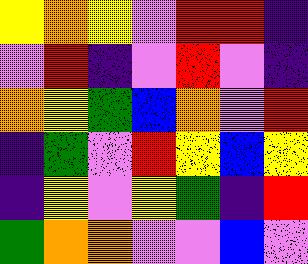[["yellow", "orange", "yellow", "violet", "red", "red", "indigo"], ["violet", "red", "indigo", "violet", "red", "violet", "indigo"], ["orange", "yellow", "green", "blue", "orange", "violet", "red"], ["indigo", "green", "violet", "red", "yellow", "blue", "yellow"], ["indigo", "yellow", "violet", "yellow", "green", "indigo", "red"], ["green", "orange", "orange", "violet", "violet", "blue", "violet"]]